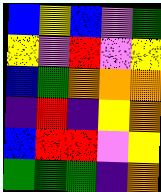[["blue", "yellow", "blue", "violet", "green"], ["yellow", "violet", "red", "violet", "yellow"], ["blue", "green", "orange", "orange", "orange"], ["indigo", "red", "indigo", "yellow", "orange"], ["blue", "red", "red", "violet", "yellow"], ["green", "green", "green", "indigo", "orange"]]